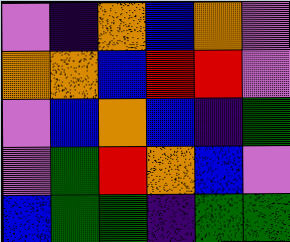[["violet", "indigo", "orange", "blue", "orange", "violet"], ["orange", "orange", "blue", "red", "red", "violet"], ["violet", "blue", "orange", "blue", "indigo", "green"], ["violet", "green", "red", "orange", "blue", "violet"], ["blue", "green", "green", "indigo", "green", "green"]]